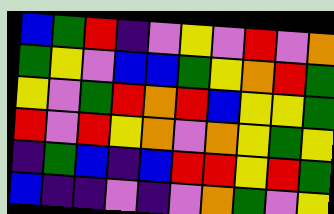[["blue", "green", "red", "indigo", "violet", "yellow", "violet", "red", "violet", "orange"], ["green", "yellow", "violet", "blue", "blue", "green", "yellow", "orange", "red", "green"], ["yellow", "violet", "green", "red", "orange", "red", "blue", "yellow", "yellow", "green"], ["red", "violet", "red", "yellow", "orange", "violet", "orange", "yellow", "green", "yellow"], ["indigo", "green", "blue", "indigo", "blue", "red", "red", "yellow", "red", "green"], ["blue", "indigo", "indigo", "violet", "indigo", "violet", "orange", "green", "violet", "yellow"]]